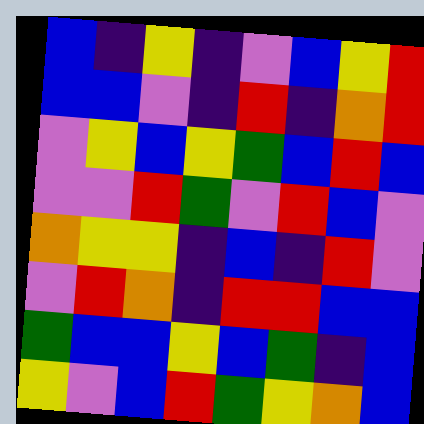[["blue", "indigo", "yellow", "indigo", "violet", "blue", "yellow", "red"], ["blue", "blue", "violet", "indigo", "red", "indigo", "orange", "red"], ["violet", "yellow", "blue", "yellow", "green", "blue", "red", "blue"], ["violet", "violet", "red", "green", "violet", "red", "blue", "violet"], ["orange", "yellow", "yellow", "indigo", "blue", "indigo", "red", "violet"], ["violet", "red", "orange", "indigo", "red", "red", "blue", "blue"], ["green", "blue", "blue", "yellow", "blue", "green", "indigo", "blue"], ["yellow", "violet", "blue", "red", "green", "yellow", "orange", "blue"]]